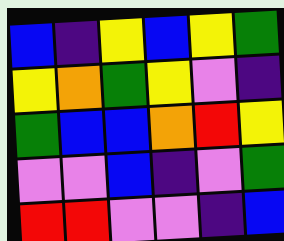[["blue", "indigo", "yellow", "blue", "yellow", "green"], ["yellow", "orange", "green", "yellow", "violet", "indigo"], ["green", "blue", "blue", "orange", "red", "yellow"], ["violet", "violet", "blue", "indigo", "violet", "green"], ["red", "red", "violet", "violet", "indigo", "blue"]]